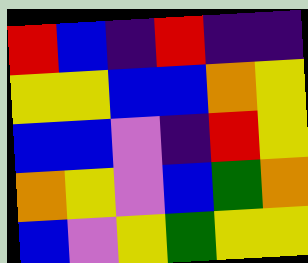[["red", "blue", "indigo", "red", "indigo", "indigo"], ["yellow", "yellow", "blue", "blue", "orange", "yellow"], ["blue", "blue", "violet", "indigo", "red", "yellow"], ["orange", "yellow", "violet", "blue", "green", "orange"], ["blue", "violet", "yellow", "green", "yellow", "yellow"]]